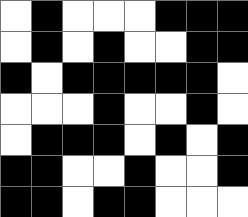[["white", "black", "white", "white", "white", "black", "black", "black"], ["white", "black", "white", "black", "white", "white", "black", "black"], ["black", "white", "black", "black", "black", "black", "black", "white"], ["white", "white", "white", "black", "white", "white", "black", "white"], ["white", "black", "black", "black", "white", "black", "white", "black"], ["black", "black", "white", "white", "black", "white", "white", "black"], ["black", "black", "white", "black", "black", "white", "white", "white"]]